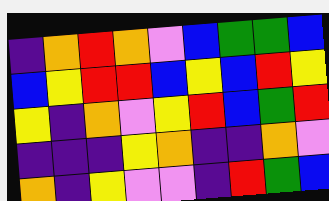[["indigo", "orange", "red", "orange", "violet", "blue", "green", "green", "blue"], ["blue", "yellow", "red", "red", "blue", "yellow", "blue", "red", "yellow"], ["yellow", "indigo", "orange", "violet", "yellow", "red", "blue", "green", "red"], ["indigo", "indigo", "indigo", "yellow", "orange", "indigo", "indigo", "orange", "violet"], ["orange", "indigo", "yellow", "violet", "violet", "indigo", "red", "green", "blue"]]